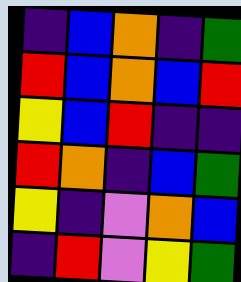[["indigo", "blue", "orange", "indigo", "green"], ["red", "blue", "orange", "blue", "red"], ["yellow", "blue", "red", "indigo", "indigo"], ["red", "orange", "indigo", "blue", "green"], ["yellow", "indigo", "violet", "orange", "blue"], ["indigo", "red", "violet", "yellow", "green"]]